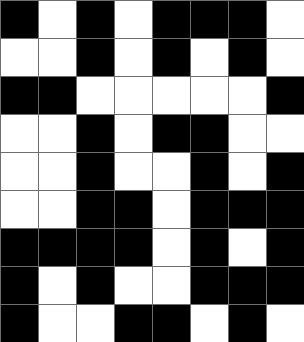[["black", "white", "black", "white", "black", "black", "black", "white"], ["white", "white", "black", "white", "black", "white", "black", "white"], ["black", "black", "white", "white", "white", "white", "white", "black"], ["white", "white", "black", "white", "black", "black", "white", "white"], ["white", "white", "black", "white", "white", "black", "white", "black"], ["white", "white", "black", "black", "white", "black", "black", "black"], ["black", "black", "black", "black", "white", "black", "white", "black"], ["black", "white", "black", "white", "white", "black", "black", "black"], ["black", "white", "white", "black", "black", "white", "black", "white"]]